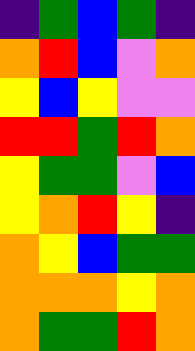[["indigo", "green", "blue", "green", "indigo"], ["orange", "red", "blue", "violet", "orange"], ["yellow", "blue", "yellow", "violet", "violet"], ["red", "red", "green", "red", "orange"], ["yellow", "green", "green", "violet", "blue"], ["yellow", "orange", "red", "yellow", "indigo"], ["orange", "yellow", "blue", "green", "green"], ["orange", "orange", "orange", "yellow", "orange"], ["orange", "green", "green", "red", "orange"]]